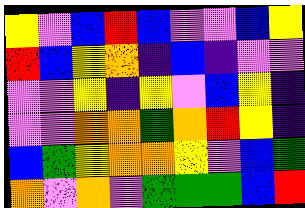[["yellow", "violet", "blue", "red", "blue", "violet", "violet", "blue", "yellow"], ["red", "blue", "yellow", "orange", "indigo", "blue", "indigo", "violet", "violet"], ["violet", "violet", "yellow", "indigo", "yellow", "violet", "blue", "yellow", "indigo"], ["violet", "violet", "orange", "orange", "green", "orange", "red", "yellow", "indigo"], ["blue", "green", "yellow", "orange", "orange", "yellow", "violet", "blue", "green"], ["orange", "violet", "orange", "violet", "green", "green", "green", "blue", "red"]]